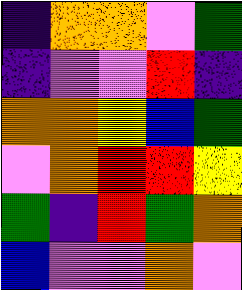[["indigo", "orange", "orange", "violet", "green"], ["indigo", "violet", "violet", "red", "indigo"], ["orange", "orange", "yellow", "blue", "green"], ["violet", "orange", "red", "red", "yellow"], ["green", "indigo", "red", "green", "orange"], ["blue", "violet", "violet", "orange", "violet"]]